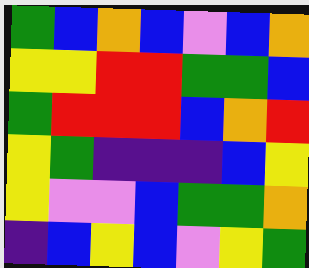[["green", "blue", "orange", "blue", "violet", "blue", "orange"], ["yellow", "yellow", "red", "red", "green", "green", "blue"], ["green", "red", "red", "red", "blue", "orange", "red"], ["yellow", "green", "indigo", "indigo", "indigo", "blue", "yellow"], ["yellow", "violet", "violet", "blue", "green", "green", "orange"], ["indigo", "blue", "yellow", "blue", "violet", "yellow", "green"]]